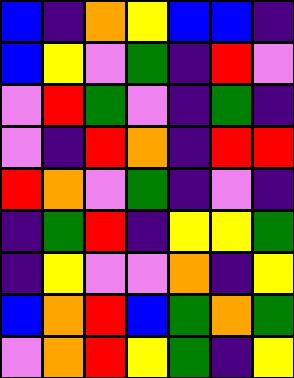[["blue", "indigo", "orange", "yellow", "blue", "blue", "indigo"], ["blue", "yellow", "violet", "green", "indigo", "red", "violet"], ["violet", "red", "green", "violet", "indigo", "green", "indigo"], ["violet", "indigo", "red", "orange", "indigo", "red", "red"], ["red", "orange", "violet", "green", "indigo", "violet", "indigo"], ["indigo", "green", "red", "indigo", "yellow", "yellow", "green"], ["indigo", "yellow", "violet", "violet", "orange", "indigo", "yellow"], ["blue", "orange", "red", "blue", "green", "orange", "green"], ["violet", "orange", "red", "yellow", "green", "indigo", "yellow"]]